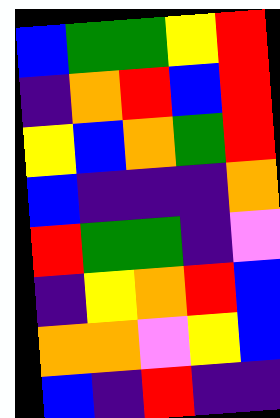[["blue", "green", "green", "yellow", "red"], ["indigo", "orange", "red", "blue", "red"], ["yellow", "blue", "orange", "green", "red"], ["blue", "indigo", "indigo", "indigo", "orange"], ["red", "green", "green", "indigo", "violet"], ["indigo", "yellow", "orange", "red", "blue"], ["orange", "orange", "violet", "yellow", "blue"], ["blue", "indigo", "red", "indigo", "indigo"]]